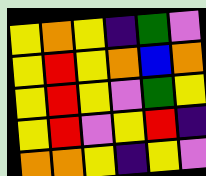[["yellow", "orange", "yellow", "indigo", "green", "violet"], ["yellow", "red", "yellow", "orange", "blue", "orange"], ["yellow", "red", "yellow", "violet", "green", "yellow"], ["yellow", "red", "violet", "yellow", "red", "indigo"], ["orange", "orange", "yellow", "indigo", "yellow", "violet"]]